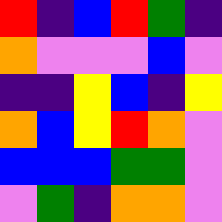[["red", "indigo", "blue", "red", "green", "indigo"], ["orange", "violet", "violet", "violet", "blue", "violet"], ["indigo", "indigo", "yellow", "blue", "indigo", "yellow"], ["orange", "blue", "yellow", "red", "orange", "violet"], ["blue", "blue", "blue", "green", "green", "violet"], ["violet", "green", "indigo", "orange", "orange", "violet"]]